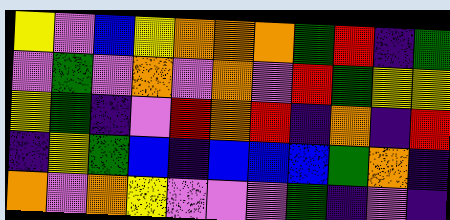[["yellow", "violet", "blue", "yellow", "orange", "orange", "orange", "green", "red", "indigo", "green"], ["violet", "green", "violet", "orange", "violet", "orange", "violet", "red", "green", "yellow", "yellow"], ["yellow", "green", "indigo", "violet", "red", "orange", "red", "indigo", "orange", "indigo", "red"], ["indigo", "yellow", "green", "blue", "indigo", "blue", "blue", "blue", "green", "orange", "indigo"], ["orange", "violet", "orange", "yellow", "violet", "violet", "violet", "green", "indigo", "violet", "indigo"]]